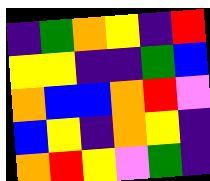[["indigo", "green", "orange", "yellow", "indigo", "red"], ["yellow", "yellow", "indigo", "indigo", "green", "blue"], ["orange", "blue", "blue", "orange", "red", "violet"], ["blue", "yellow", "indigo", "orange", "yellow", "indigo"], ["orange", "red", "yellow", "violet", "green", "indigo"]]